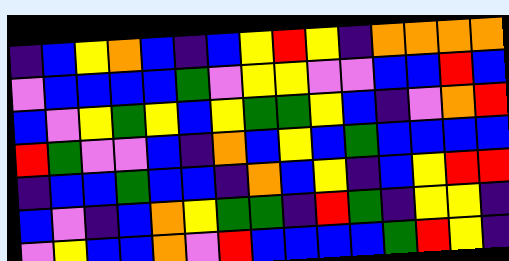[["indigo", "blue", "yellow", "orange", "blue", "indigo", "blue", "yellow", "red", "yellow", "indigo", "orange", "orange", "orange", "orange"], ["violet", "blue", "blue", "blue", "blue", "green", "violet", "yellow", "yellow", "violet", "violet", "blue", "blue", "red", "blue"], ["blue", "violet", "yellow", "green", "yellow", "blue", "yellow", "green", "green", "yellow", "blue", "indigo", "violet", "orange", "red"], ["red", "green", "violet", "violet", "blue", "indigo", "orange", "blue", "yellow", "blue", "green", "blue", "blue", "blue", "blue"], ["indigo", "blue", "blue", "green", "blue", "blue", "indigo", "orange", "blue", "yellow", "indigo", "blue", "yellow", "red", "red"], ["blue", "violet", "indigo", "blue", "orange", "yellow", "green", "green", "indigo", "red", "green", "indigo", "yellow", "yellow", "indigo"], ["violet", "yellow", "blue", "blue", "orange", "violet", "red", "blue", "blue", "blue", "blue", "green", "red", "yellow", "indigo"]]